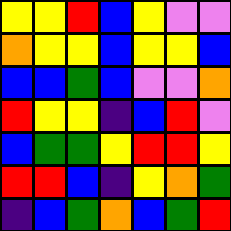[["yellow", "yellow", "red", "blue", "yellow", "violet", "violet"], ["orange", "yellow", "yellow", "blue", "yellow", "yellow", "blue"], ["blue", "blue", "green", "blue", "violet", "violet", "orange"], ["red", "yellow", "yellow", "indigo", "blue", "red", "violet"], ["blue", "green", "green", "yellow", "red", "red", "yellow"], ["red", "red", "blue", "indigo", "yellow", "orange", "green"], ["indigo", "blue", "green", "orange", "blue", "green", "red"]]